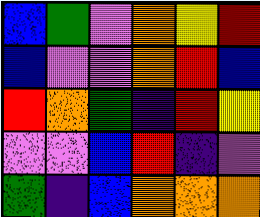[["blue", "green", "violet", "orange", "yellow", "red"], ["blue", "violet", "violet", "orange", "red", "blue"], ["red", "orange", "green", "indigo", "red", "yellow"], ["violet", "violet", "blue", "red", "indigo", "violet"], ["green", "indigo", "blue", "orange", "orange", "orange"]]